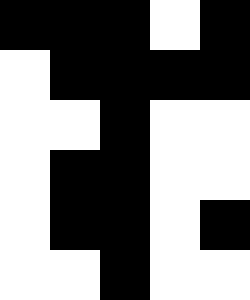[["black", "black", "black", "white", "black"], ["white", "black", "black", "black", "black"], ["white", "white", "black", "white", "white"], ["white", "black", "black", "white", "white"], ["white", "black", "black", "white", "black"], ["white", "white", "black", "white", "white"]]